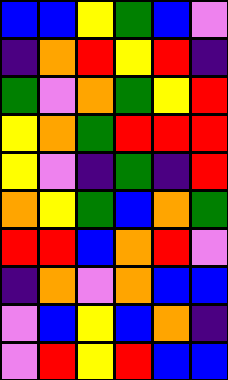[["blue", "blue", "yellow", "green", "blue", "violet"], ["indigo", "orange", "red", "yellow", "red", "indigo"], ["green", "violet", "orange", "green", "yellow", "red"], ["yellow", "orange", "green", "red", "red", "red"], ["yellow", "violet", "indigo", "green", "indigo", "red"], ["orange", "yellow", "green", "blue", "orange", "green"], ["red", "red", "blue", "orange", "red", "violet"], ["indigo", "orange", "violet", "orange", "blue", "blue"], ["violet", "blue", "yellow", "blue", "orange", "indigo"], ["violet", "red", "yellow", "red", "blue", "blue"]]